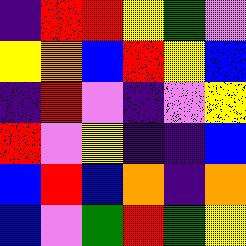[["indigo", "red", "red", "yellow", "green", "violet"], ["yellow", "orange", "blue", "red", "yellow", "blue"], ["indigo", "red", "violet", "indigo", "violet", "yellow"], ["red", "violet", "yellow", "indigo", "indigo", "blue"], ["blue", "red", "blue", "orange", "indigo", "orange"], ["blue", "violet", "green", "red", "green", "yellow"]]